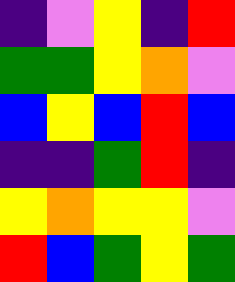[["indigo", "violet", "yellow", "indigo", "red"], ["green", "green", "yellow", "orange", "violet"], ["blue", "yellow", "blue", "red", "blue"], ["indigo", "indigo", "green", "red", "indigo"], ["yellow", "orange", "yellow", "yellow", "violet"], ["red", "blue", "green", "yellow", "green"]]